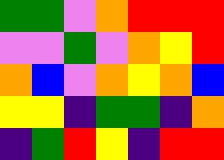[["green", "green", "violet", "orange", "red", "red", "red"], ["violet", "violet", "green", "violet", "orange", "yellow", "red"], ["orange", "blue", "violet", "orange", "yellow", "orange", "blue"], ["yellow", "yellow", "indigo", "green", "green", "indigo", "orange"], ["indigo", "green", "red", "yellow", "indigo", "red", "red"]]